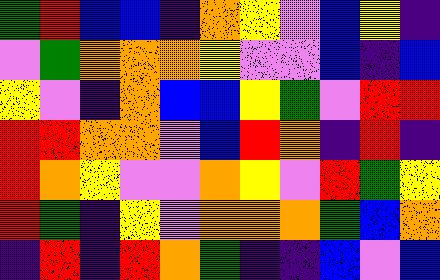[["green", "red", "blue", "blue", "indigo", "orange", "yellow", "violet", "blue", "yellow", "indigo"], ["violet", "green", "orange", "orange", "orange", "yellow", "violet", "violet", "blue", "indigo", "blue"], ["yellow", "violet", "indigo", "orange", "blue", "blue", "yellow", "green", "violet", "red", "red"], ["red", "red", "orange", "orange", "violet", "blue", "red", "orange", "indigo", "red", "indigo"], ["red", "orange", "yellow", "violet", "violet", "orange", "yellow", "violet", "red", "green", "yellow"], ["red", "green", "indigo", "yellow", "violet", "orange", "orange", "orange", "green", "blue", "orange"], ["indigo", "red", "indigo", "red", "orange", "green", "indigo", "indigo", "blue", "violet", "blue"]]